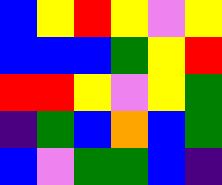[["blue", "yellow", "red", "yellow", "violet", "yellow"], ["blue", "blue", "blue", "green", "yellow", "red"], ["red", "red", "yellow", "violet", "yellow", "green"], ["indigo", "green", "blue", "orange", "blue", "green"], ["blue", "violet", "green", "green", "blue", "indigo"]]